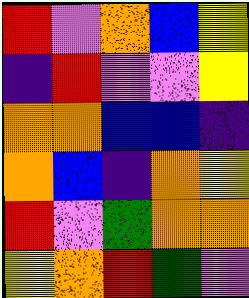[["red", "violet", "orange", "blue", "yellow"], ["indigo", "red", "violet", "violet", "yellow"], ["orange", "orange", "blue", "blue", "indigo"], ["orange", "blue", "indigo", "orange", "yellow"], ["red", "violet", "green", "orange", "orange"], ["yellow", "orange", "red", "green", "violet"]]